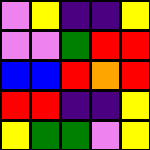[["violet", "yellow", "indigo", "indigo", "yellow"], ["violet", "violet", "green", "red", "red"], ["blue", "blue", "red", "orange", "red"], ["red", "red", "indigo", "indigo", "yellow"], ["yellow", "green", "green", "violet", "yellow"]]